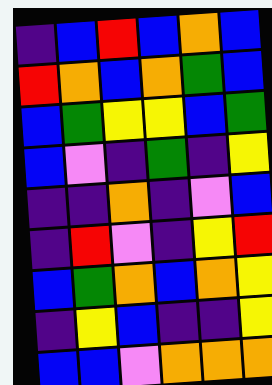[["indigo", "blue", "red", "blue", "orange", "blue"], ["red", "orange", "blue", "orange", "green", "blue"], ["blue", "green", "yellow", "yellow", "blue", "green"], ["blue", "violet", "indigo", "green", "indigo", "yellow"], ["indigo", "indigo", "orange", "indigo", "violet", "blue"], ["indigo", "red", "violet", "indigo", "yellow", "red"], ["blue", "green", "orange", "blue", "orange", "yellow"], ["indigo", "yellow", "blue", "indigo", "indigo", "yellow"], ["blue", "blue", "violet", "orange", "orange", "orange"]]